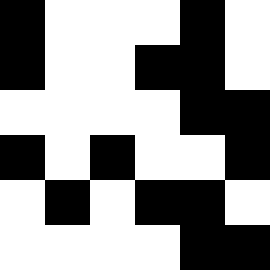[["black", "white", "white", "white", "black", "white"], ["black", "white", "white", "black", "black", "white"], ["white", "white", "white", "white", "black", "black"], ["black", "white", "black", "white", "white", "black"], ["white", "black", "white", "black", "black", "white"], ["white", "white", "white", "white", "black", "black"]]